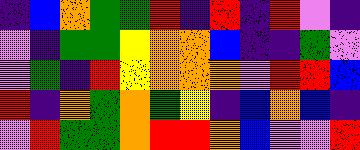[["indigo", "blue", "orange", "green", "green", "red", "indigo", "red", "indigo", "red", "violet", "indigo"], ["violet", "indigo", "green", "green", "yellow", "orange", "orange", "blue", "indigo", "indigo", "green", "violet"], ["violet", "green", "indigo", "red", "yellow", "orange", "orange", "orange", "violet", "red", "red", "blue"], ["red", "indigo", "orange", "green", "orange", "green", "yellow", "indigo", "blue", "orange", "blue", "indigo"], ["violet", "red", "green", "green", "orange", "red", "red", "orange", "blue", "violet", "violet", "red"]]